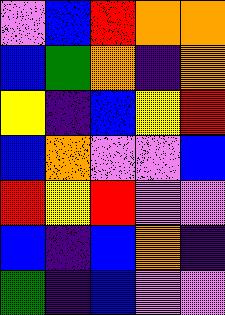[["violet", "blue", "red", "orange", "orange"], ["blue", "green", "orange", "indigo", "orange"], ["yellow", "indigo", "blue", "yellow", "red"], ["blue", "orange", "violet", "violet", "blue"], ["red", "yellow", "red", "violet", "violet"], ["blue", "indigo", "blue", "orange", "indigo"], ["green", "indigo", "blue", "violet", "violet"]]